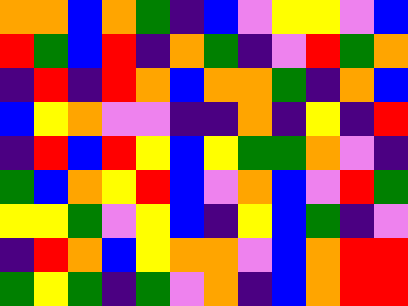[["orange", "orange", "blue", "orange", "green", "indigo", "blue", "violet", "yellow", "yellow", "violet", "blue"], ["red", "green", "blue", "red", "indigo", "orange", "green", "indigo", "violet", "red", "green", "orange"], ["indigo", "red", "indigo", "red", "orange", "blue", "orange", "orange", "green", "indigo", "orange", "blue"], ["blue", "yellow", "orange", "violet", "violet", "indigo", "indigo", "orange", "indigo", "yellow", "indigo", "red"], ["indigo", "red", "blue", "red", "yellow", "blue", "yellow", "green", "green", "orange", "violet", "indigo"], ["green", "blue", "orange", "yellow", "red", "blue", "violet", "orange", "blue", "violet", "red", "green"], ["yellow", "yellow", "green", "violet", "yellow", "blue", "indigo", "yellow", "blue", "green", "indigo", "violet"], ["indigo", "red", "orange", "blue", "yellow", "orange", "orange", "violet", "blue", "orange", "red", "red"], ["green", "yellow", "green", "indigo", "green", "violet", "orange", "indigo", "blue", "orange", "red", "red"]]